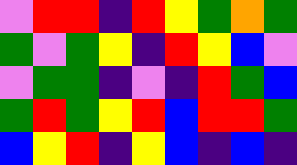[["violet", "red", "red", "indigo", "red", "yellow", "green", "orange", "green"], ["green", "violet", "green", "yellow", "indigo", "red", "yellow", "blue", "violet"], ["violet", "green", "green", "indigo", "violet", "indigo", "red", "green", "blue"], ["green", "red", "green", "yellow", "red", "blue", "red", "red", "green"], ["blue", "yellow", "red", "indigo", "yellow", "blue", "indigo", "blue", "indigo"]]